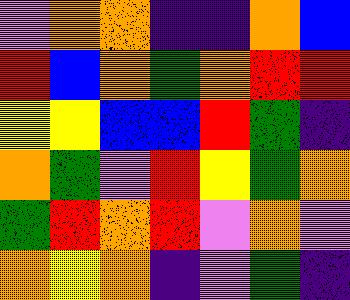[["violet", "orange", "orange", "indigo", "indigo", "orange", "blue"], ["red", "blue", "orange", "green", "orange", "red", "red"], ["yellow", "yellow", "blue", "blue", "red", "green", "indigo"], ["orange", "green", "violet", "red", "yellow", "green", "orange"], ["green", "red", "orange", "red", "violet", "orange", "violet"], ["orange", "yellow", "orange", "indigo", "violet", "green", "indigo"]]